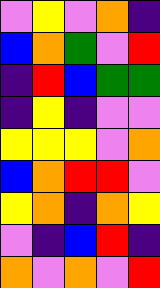[["violet", "yellow", "violet", "orange", "indigo"], ["blue", "orange", "green", "violet", "red"], ["indigo", "red", "blue", "green", "green"], ["indigo", "yellow", "indigo", "violet", "violet"], ["yellow", "yellow", "yellow", "violet", "orange"], ["blue", "orange", "red", "red", "violet"], ["yellow", "orange", "indigo", "orange", "yellow"], ["violet", "indigo", "blue", "red", "indigo"], ["orange", "violet", "orange", "violet", "red"]]